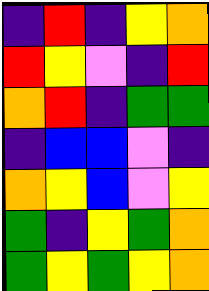[["indigo", "red", "indigo", "yellow", "orange"], ["red", "yellow", "violet", "indigo", "red"], ["orange", "red", "indigo", "green", "green"], ["indigo", "blue", "blue", "violet", "indigo"], ["orange", "yellow", "blue", "violet", "yellow"], ["green", "indigo", "yellow", "green", "orange"], ["green", "yellow", "green", "yellow", "orange"]]